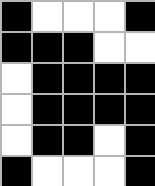[["black", "white", "white", "white", "black"], ["black", "black", "black", "white", "white"], ["white", "black", "black", "black", "black"], ["white", "black", "black", "black", "black"], ["white", "black", "black", "white", "black"], ["black", "white", "white", "white", "black"]]